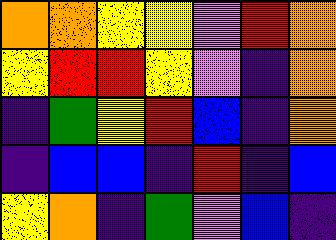[["orange", "orange", "yellow", "yellow", "violet", "red", "orange"], ["yellow", "red", "red", "yellow", "violet", "indigo", "orange"], ["indigo", "green", "yellow", "red", "blue", "indigo", "orange"], ["indigo", "blue", "blue", "indigo", "red", "indigo", "blue"], ["yellow", "orange", "indigo", "green", "violet", "blue", "indigo"]]